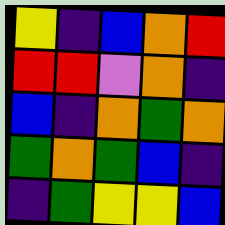[["yellow", "indigo", "blue", "orange", "red"], ["red", "red", "violet", "orange", "indigo"], ["blue", "indigo", "orange", "green", "orange"], ["green", "orange", "green", "blue", "indigo"], ["indigo", "green", "yellow", "yellow", "blue"]]